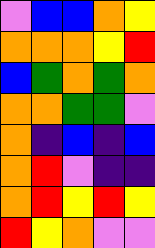[["violet", "blue", "blue", "orange", "yellow"], ["orange", "orange", "orange", "yellow", "red"], ["blue", "green", "orange", "green", "orange"], ["orange", "orange", "green", "green", "violet"], ["orange", "indigo", "blue", "indigo", "blue"], ["orange", "red", "violet", "indigo", "indigo"], ["orange", "red", "yellow", "red", "yellow"], ["red", "yellow", "orange", "violet", "violet"]]